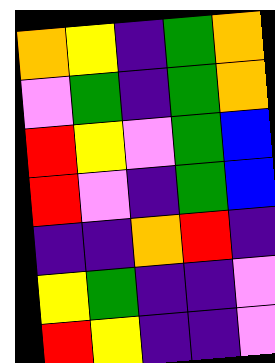[["orange", "yellow", "indigo", "green", "orange"], ["violet", "green", "indigo", "green", "orange"], ["red", "yellow", "violet", "green", "blue"], ["red", "violet", "indigo", "green", "blue"], ["indigo", "indigo", "orange", "red", "indigo"], ["yellow", "green", "indigo", "indigo", "violet"], ["red", "yellow", "indigo", "indigo", "violet"]]